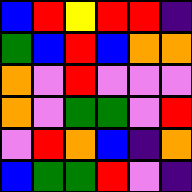[["blue", "red", "yellow", "red", "red", "indigo"], ["green", "blue", "red", "blue", "orange", "orange"], ["orange", "violet", "red", "violet", "violet", "violet"], ["orange", "violet", "green", "green", "violet", "red"], ["violet", "red", "orange", "blue", "indigo", "orange"], ["blue", "green", "green", "red", "violet", "indigo"]]